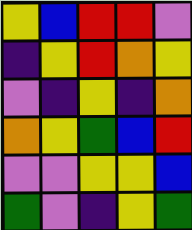[["yellow", "blue", "red", "red", "violet"], ["indigo", "yellow", "red", "orange", "yellow"], ["violet", "indigo", "yellow", "indigo", "orange"], ["orange", "yellow", "green", "blue", "red"], ["violet", "violet", "yellow", "yellow", "blue"], ["green", "violet", "indigo", "yellow", "green"]]